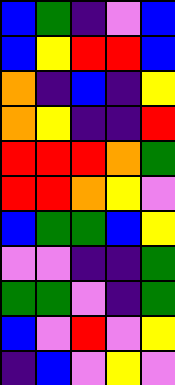[["blue", "green", "indigo", "violet", "blue"], ["blue", "yellow", "red", "red", "blue"], ["orange", "indigo", "blue", "indigo", "yellow"], ["orange", "yellow", "indigo", "indigo", "red"], ["red", "red", "red", "orange", "green"], ["red", "red", "orange", "yellow", "violet"], ["blue", "green", "green", "blue", "yellow"], ["violet", "violet", "indigo", "indigo", "green"], ["green", "green", "violet", "indigo", "green"], ["blue", "violet", "red", "violet", "yellow"], ["indigo", "blue", "violet", "yellow", "violet"]]